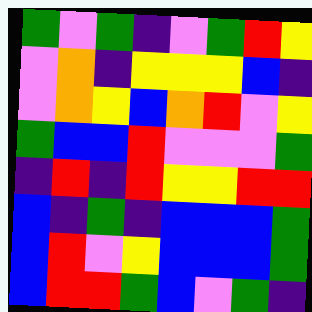[["green", "violet", "green", "indigo", "violet", "green", "red", "yellow"], ["violet", "orange", "indigo", "yellow", "yellow", "yellow", "blue", "indigo"], ["violet", "orange", "yellow", "blue", "orange", "red", "violet", "yellow"], ["green", "blue", "blue", "red", "violet", "violet", "violet", "green"], ["indigo", "red", "indigo", "red", "yellow", "yellow", "red", "red"], ["blue", "indigo", "green", "indigo", "blue", "blue", "blue", "green"], ["blue", "red", "violet", "yellow", "blue", "blue", "blue", "green"], ["blue", "red", "red", "green", "blue", "violet", "green", "indigo"]]